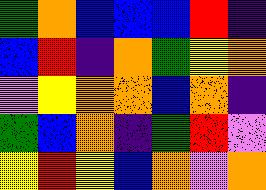[["green", "orange", "blue", "blue", "blue", "red", "indigo"], ["blue", "red", "indigo", "orange", "green", "yellow", "orange"], ["violet", "yellow", "orange", "orange", "blue", "orange", "indigo"], ["green", "blue", "orange", "indigo", "green", "red", "violet"], ["yellow", "red", "yellow", "blue", "orange", "violet", "orange"]]